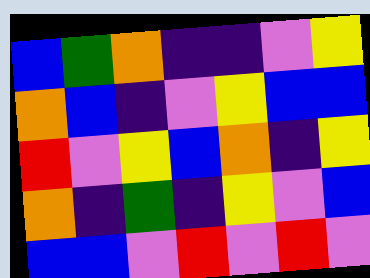[["blue", "green", "orange", "indigo", "indigo", "violet", "yellow"], ["orange", "blue", "indigo", "violet", "yellow", "blue", "blue"], ["red", "violet", "yellow", "blue", "orange", "indigo", "yellow"], ["orange", "indigo", "green", "indigo", "yellow", "violet", "blue"], ["blue", "blue", "violet", "red", "violet", "red", "violet"]]